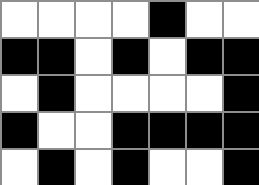[["white", "white", "white", "white", "black", "white", "white"], ["black", "black", "white", "black", "white", "black", "black"], ["white", "black", "white", "white", "white", "white", "black"], ["black", "white", "white", "black", "black", "black", "black"], ["white", "black", "white", "black", "white", "white", "black"]]